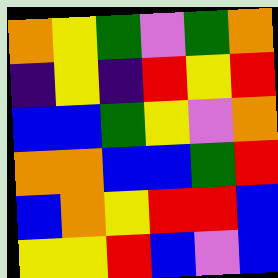[["orange", "yellow", "green", "violet", "green", "orange"], ["indigo", "yellow", "indigo", "red", "yellow", "red"], ["blue", "blue", "green", "yellow", "violet", "orange"], ["orange", "orange", "blue", "blue", "green", "red"], ["blue", "orange", "yellow", "red", "red", "blue"], ["yellow", "yellow", "red", "blue", "violet", "blue"]]